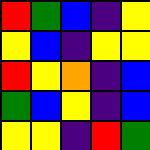[["red", "green", "blue", "indigo", "yellow"], ["yellow", "blue", "indigo", "yellow", "yellow"], ["red", "yellow", "orange", "indigo", "blue"], ["green", "blue", "yellow", "indigo", "blue"], ["yellow", "yellow", "indigo", "red", "green"]]